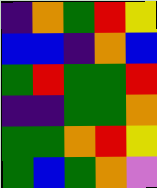[["indigo", "orange", "green", "red", "yellow"], ["blue", "blue", "indigo", "orange", "blue"], ["green", "red", "green", "green", "red"], ["indigo", "indigo", "green", "green", "orange"], ["green", "green", "orange", "red", "yellow"], ["green", "blue", "green", "orange", "violet"]]